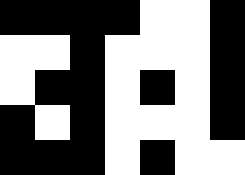[["black", "black", "black", "black", "white", "white", "black"], ["white", "white", "black", "white", "white", "white", "black"], ["white", "black", "black", "white", "black", "white", "black"], ["black", "white", "black", "white", "white", "white", "black"], ["black", "black", "black", "white", "black", "white", "white"]]